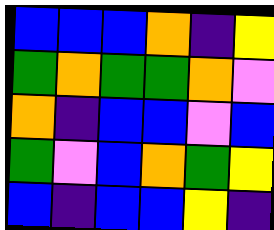[["blue", "blue", "blue", "orange", "indigo", "yellow"], ["green", "orange", "green", "green", "orange", "violet"], ["orange", "indigo", "blue", "blue", "violet", "blue"], ["green", "violet", "blue", "orange", "green", "yellow"], ["blue", "indigo", "blue", "blue", "yellow", "indigo"]]